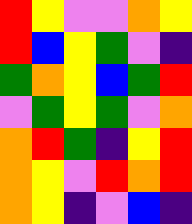[["red", "yellow", "violet", "violet", "orange", "yellow"], ["red", "blue", "yellow", "green", "violet", "indigo"], ["green", "orange", "yellow", "blue", "green", "red"], ["violet", "green", "yellow", "green", "violet", "orange"], ["orange", "red", "green", "indigo", "yellow", "red"], ["orange", "yellow", "violet", "red", "orange", "red"], ["orange", "yellow", "indigo", "violet", "blue", "indigo"]]